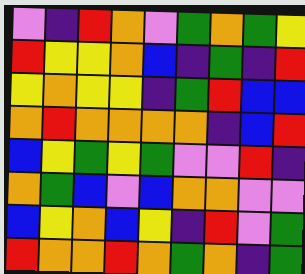[["violet", "indigo", "red", "orange", "violet", "green", "orange", "green", "yellow"], ["red", "yellow", "yellow", "orange", "blue", "indigo", "green", "indigo", "red"], ["yellow", "orange", "yellow", "yellow", "indigo", "green", "red", "blue", "blue"], ["orange", "red", "orange", "orange", "orange", "orange", "indigo", "blue", "red"], ["blue", "yellow", "green", "yellow", "green", "violet", "violet", "red", "indigo"], ["orange", "green", "blue", "violet", "blue", "orange", "orange", "violet", "violet"], ["blue", "yellow", "orange", "blue", "yellow", "indigo", "red", "violet", "green"], ["red", "orange", "orange", "red", "orange", "green", "orange", "indigo", "green"]]